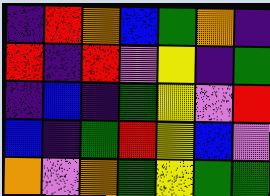[["indigo", "red", "orange", "blue", "green", "orange", "indigo"], ["red", "indigo", "red", "violet", "yellow", "indigo", "green"], ["indigo", "blue", "indigo", "green", "yellow", "violet", "red"], ["blue", "indigo", "green", "red", "yellow", "blue", "violet"], ["orange", "violet", "orange", "green", "yellow", "green", "green"]]